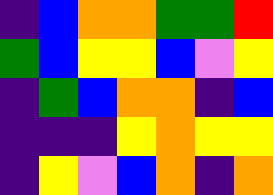[["indigo", "blue", "orange", "orange", "green", "green", "red"], ["green", "blue", "yellow", "yellow", "blue", "violet", "yellow"], ["indigo", "green", "blue", "orange", "orange", "indigo", "blue"], ["indigo", "indigo", "indigo", "yellow", "orange", "yellow", "yellow"], ["indigo", "yellow", "violet", "blue", "orange", "indigo", "orange"]]